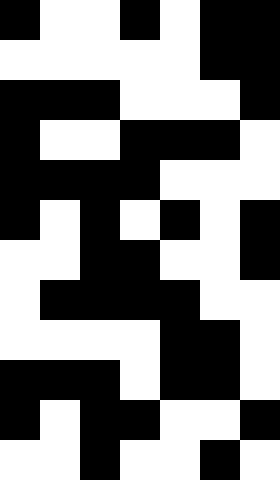[["black", "white", "white", "black", "white", "black", "black"], ["white", "white", "white", "white", "white", "black", "black"], ["black", "black", "black", "white", "white", "white", "black"], ["black", "white", "white", "black", "black", "black", "white"], ["black", "black", "black", "black", "white", "white", "white"], ["black", "white", "black", "white", "black", "white", "black"], ["white", "white", "black", "black", "white", "white", "black"], ["white", "black", "black", "black", "black", "white", "white"], ["white", "white", "white", "white", "black", "black", "white"], ["black", "black", "black", "white", "black", "black", "white"], ["black", "white", "black", "black", "white", "white", "black"], ["white", "white", "black", "white", "white", "black", "white"]]